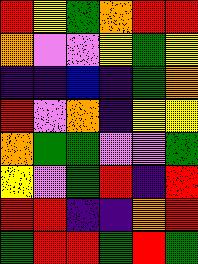[["red", "yellow", "green", "orange", "red", "red"], ["orange", "violet", "violet", "yellow", "green", "yellow"], ["indigo", "indigo", "blue", "indigo", "green", "orange"], ["red", "violet", "orange", "indigo", "yellow", "yellow"], ["orange", "green", "green", "violet", "violet", "green"], ["yellow", "violet", "green", "red", "indigo", "red"], ["red", "red", "indigo", "indigo", "orange", "red"], ["green", "red", "red", "green", "red", "green"]]